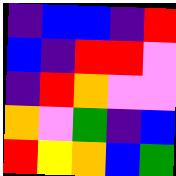[["indigo", "blue", "blue", "indigo", "red"], ["blue", "indigo", "red", "red", "violet"], ["indigo", "red", "orange", "violet", "violet"], ["orange", "violet", "green", "indigo", "blue"], ["red", "yellow", "orange", "blue", "green"]]